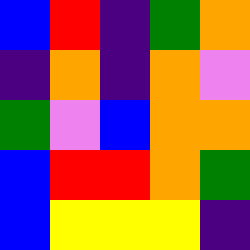[["blue", "red", "indigo", "green", "orange"], ["indigo", "orange", "indigo", "orange", "violet"], ["green", "violet", "blue", "orange", "orange"], ["blue", "red", "red", "orange", "green"], ["blue", "yellow", "yellow", "yellow", "indigo"]]